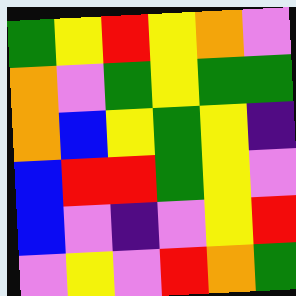[["green", "yellow", "red", "yellow", "orange", "violet"], ["orange", "violet", "green", "yellow", "green", "green"], ["orange", "blue", "yellow", "green", "yellow", "indigo"], ["blue", "red", "red", "green", "yellow", "violet"], ["blue", "violet", "indigo", "violet", "yellow", "red"], ["violet", "yellow", "violet", "red", "orange", "green"]]